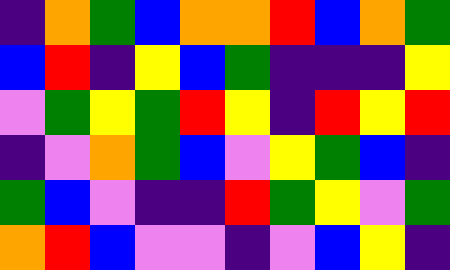[["indigo", "orange", "green", "blue", "orange", "orange", "red", "blue", "orange", "green"], ["blue", "red", "indigo", "yellow", "blue", "green", "indigo", "indigo", "indigo", "yellow"], ["violet", "green", "yellow", "green", "red", "yellow", "indigo", "red", "yellow", "red"], ["indigo", "violet", "orange", "green", "blue", "violet", "yellow", "green", "blue", "indigo"], ["green", "blue", "violet", "indigo", "indigo", "red", "green", "yellow", "violet", "green"], ["orange", "red", "blue", "violet", "violet", "indigo", "violet", "blue", "yellow", "indigo"]]